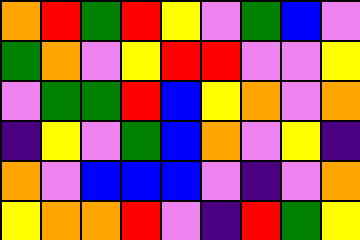[["orange", "red", "green", "red", "yellow", "violet", "green", "blue", "violet"], ["green", "orange", "violet", "yellow", "red", "red", "violet", "violet", "yellow"], ["violet", "green", "green", "red", "blue", "yellow", "orange", "violet", "orange"], ["indigo", "yellow", "violet", "green", "blue", "orange", "violet", "yellow", "indigo"], ["orange", "violet", "blue", "blue", "blue", "violet", "indigo", "violet", "orange"], ["yellow", "orange", "orange", "red", "violet", "indigo", "red", "green", "yellow"]]